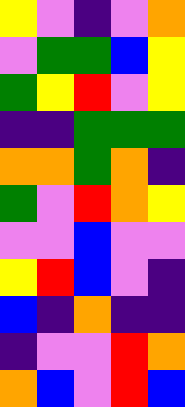[["yellow", "violet", "indigo", "violet", "orange"], ["violet", "green", "green", "blue", "yellow"], ["green", "yellow", "red", "violet", "yellow"], ["indigo", "indigo", "green", "green", "green"], ["orange", "orange", "green", "orange", "indigo"], ["green", "violet", "red", "orange", "yellow"], ["violet", "violet", "blue", "violet", "violet"], ["yellow", "red", "blue", "violet", "indigo"], ["blue", "indigo", "orange", "indigo", "indigo"], ["indigo", "violet", "violet", "red", "orange"], ["orange", "blue", "violet", "red", "blue"]]